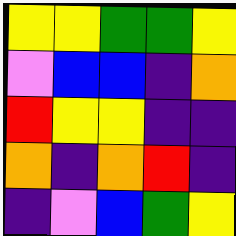[["yellow", "yellow", "green", "green", "yellow"], ["violet", "blue", "blue", "indigo", "orange"], ["red", "yellow", "yellow", "indigo", "indigo"], ["orange", "indigo", "orange", "red", "indigo"], ["indigo", "violet", "blue", "green", "yellow"]]